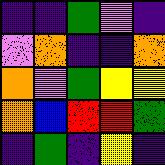[["indigo", "indigo", "green", "violet", "indigo"], ["violet", "orange", "indigo", "indigo", "orange"], ["orange", "violet", "green", "yellow", "yellow"], ["orange", "blue", "red", "red", "green"], ["indigo", "green", "indigo", "yellow", "indigo"]]